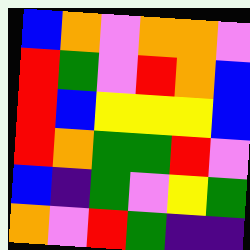[["blue", "orange", "violet", "orange", "orange", "violet"], ["red", "green", "violet", "red", "orange", "blue"], ["red", "blue", "yellow", "yellow", "yellow", "blue"], ["red", "orange", "green", "green", "red", "violet"], ["blue", "indigo", "green", "violet", "yellow", "green"], ["orange", "violet", "red", "green", "indigo", "indigo"]]